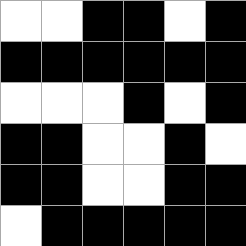[["white", "white", "black", "black", "white", "black"], ["black", "black", "black", "black", "black", "black"], ["white", "white", "white", "black", "white", "black"], ["black", "black", "white", "white", "black", "white"], ["black", "black", "white", "white", "black", "black"], ["white", "black", "black", "black", "black", "black"]]